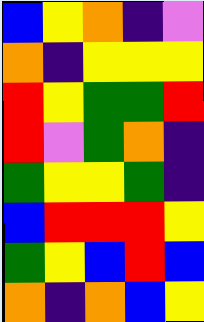[["blue", "yellow", "orange", "indigo", "violet"], ["orange", "indigo", "yellow", "yellow", "yellow"], ["red", "yellow", "green", "green", "red"], ["red", "violet", "green", "orange", "indigo"], ["green", "yellow", "yellow", "green", "indigo"], ["blue", "red", "red", "red", "yellow"], ["green", "yellow", "blue", "red", "blue"], ["orange", "indigo", "orange", "blue", "yellow"]]